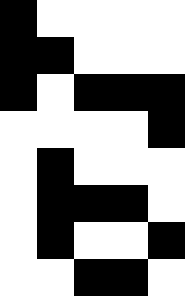[["black", "white", "white", "white", "white"], ["black", "black", "white", "white", "white"], ["black", "white", "black", "black", "black"], ["white", "white", "white", "white", "black"], ["white", "black", "white", "white", "white"], ["white", "black", "black", "black", "white"], ["white", "black", "white", "white", "black"], ["white", "white", "black", "black", "white"]]